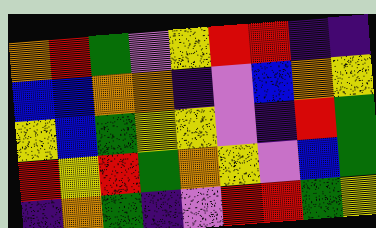[["orange", "red", "green", "violet", "yellow", "red", "red", "indigo", "indigo"], ["blue", "blue", "orange", "orange", "indigo", "violet", "blue", "orange", "yellow"], ["yellow", "blue", "green", "yellow", "yellow", "violet", "indigo", "red", "green"], ["red", "yellow", "red", "green", "orange", "yellow", "violet", "blue", "green"], ["indigo", "orange", "green", "indigo", "violet", "red", "red", "green", "yellow"]]